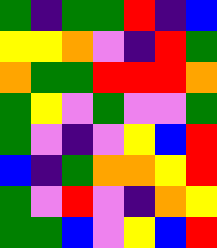[["green", "indigo", "green", "green", "red", "indigo", "blue"], ["yellow", "yellow", "orange", "violet", "indigo", "red", "green"], ["orange", "green", "green", "red", "red", "red", "orange"], ["green", "yellow", "violet", "green", "violet", "violet", "green"], ["green", "violet", "indigo", "violet", "yellow", "blue", "red"], ["blue", "indigo", "green", "orange", "orange", "yellow", "red"], ["green", "violet", "red", "violet", "indigo", "orange", "yellow"], ["green", "green", "blue", "violet", "yellow", "blue", "red"]]